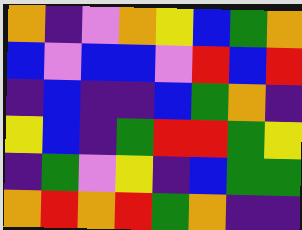[["orange", "indigo", "violet", "orange", "yellow", "blue", "green", "orange"], ["blue", "violet", "blue", "blue", "violet", "red", "blue", "red"], ["indigo", "blue", "indigo", "indigo", "blue", "green", "orange", "indigo"], ["yellow", "blue", "indigo", "green", "red", "red", "green", "yellow"], ["indigo", "green", "violet", "yellow", "indigo", "blue", "green", "green"], ["orange", "red", "orange", "red", "green", "orange", "indigo", "indigo"]]